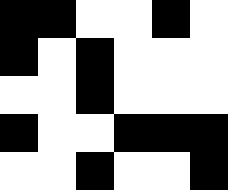[["black", "black", "white", "white", "black", "white"], ["black", "white", "black", "white", "white", "white"], ["white", "white", "black", "white", "white", "white"], ["black", "white", "white", "black", "black", "black"], ["white", "white", "black", "white", "white", "black"]]